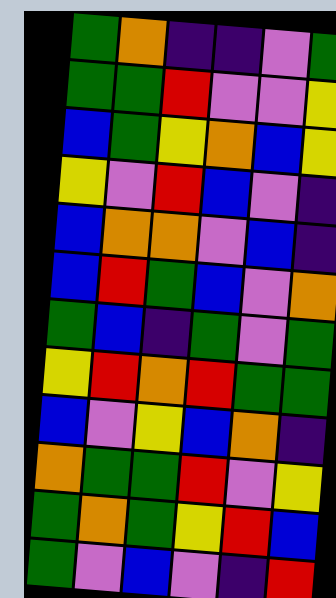[["green", "orange", "indigo", "indigo", "violet", "green"], ["green", "green", "red", "violet", "violet", "yellow"], ["blue", "green", "yellow", "orange", "blue", "yellow"], ["yellow", "violet", "red", "blue", "violet", "indigo"], ["blue", "orange", "orange", "violet", "blue", "indigo"], ["blue", "red", "green", "blue", "violet", "orange"], ["green", "blue", "indigo", "green", "violet", "green"], ["yellow", "red", "orange", "red", "green", "green"], ["blue", "violet", "yellow", "blue", "orange", "indigo"], ["orange", "green", "green", "red", "violet", "yellow"], ["green", "orange", "green", "yellow", "red", "blue"], ["green", "violet", "blue", "violet", "indigo", "red"]]